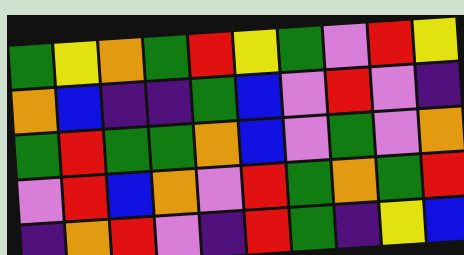[["green", "yellow", "orange", "green", "red", "yellow", "green", "violet", "red", "yellow"], ["orange", "blue", "indigo", "indigo", "green", "blue", "violet", "red", "violet", "indigo"], ["green", "red", "green", "green", "orange", "blue", "violet", "green", "violet", "orange"], ["violet", "red", "blue", "orange", "violet", "red", "green", "orange", "green", "red"], ["indigo", "orange", "red", "violet", "indigo", "red", "green", "indigo", "yellow", "blue"]]